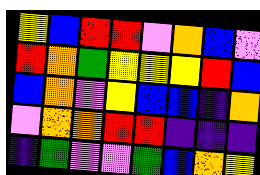[["yellow", "blue", "red", "red", "violet", "orange", "blue", "violet"], ["red", "orange", "green", "yellow", "yellow", "yellow", "red", "blue"], ["blue", "orange", "violet", "yellow", "blue", "blue", "indigo", "orange"], ["violet", "orange", "orange", "red", "red", "indigo", "indigo", "indigo"], ["indigo", "green", "violet", "violet", "green", "blue", "orange", "yellow"]]